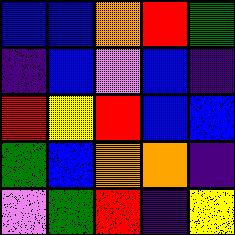[["blue", "blue", "orange", "red", "green"], ["indigo", "blue", "violet", "blue", "indigo"], ["red", "yellow", "red", "blue", "blue"], ["green", "blue", "orange", "orange", "indigo"], ["violet", "green", "red", "indigo", "yellow"]]